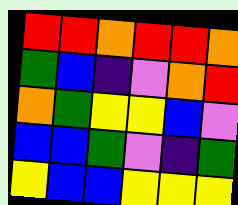[["red", "red", "orange", "red", "red", "orange"], ["green", "blue", "indigo", "violet", "orange", "red"], ["orange", "green", "yellow", "yellow", "blue", "violet"], ["blue", "blue", "green", "violet", "indigo", "green"], ["yellow", "blue", "blue", "yellow", "yellow", "yellow"]]